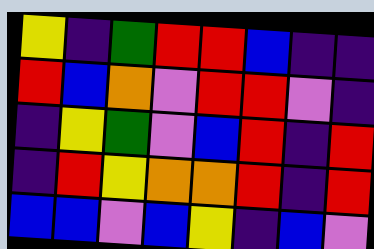[["yellow", "indigo", "green", "red", "red", "blue", "indigo", "indigo"], ["red", "blue", "orange", "violet", "red", "red", "violet", "indigo"], ["indigo", "yellow", "green", "violet", "blue", "red", "indigo", "red"], ["indigo", "red", "yellow", "orange", "orange", "red", "indigo", "red"], ["blue", "blue", "violet", "blue", "yellow", "indigo", "blue", "violet"]]